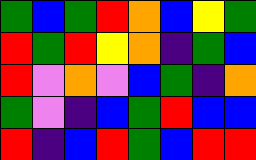[["green", "blue", "green", "red", "orange", "blue", "yellow", "green"], ["red", "green", "red", "yellow", "orange", "indigo", "green", "blue"], ["red", "violet", "orange", "violet", "blue", "green", "indigo", "orange"], ["green", "violet", "indigo", "blue", "green", "red", "blue", "blue"], ["red", "indigo", "blue", "red", "green", "blue", "red", "red"]]